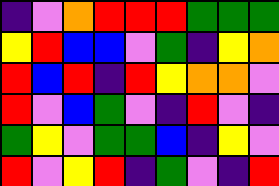[["indigo", "violet", "orange", "red", "red", "red", "green", "green", "green"], ["yellow", "red", "blue", "blue", "violet", "green", "indigo", "yellow", "orange"], ["red", "blue", "red", "indigo", "red", "yellow", "orange", "orange", "violet"], ["red", "violet", "blue", "green", "violet", "indigo", "red", "violet", "indigo"], ["green", "yellow", "violet", "green", "green", "blue", "indigo", "yellow", "violet"], ["red", "violet", "yellow", "red", "indigo", "green", "violet", "indigo", "red"]]